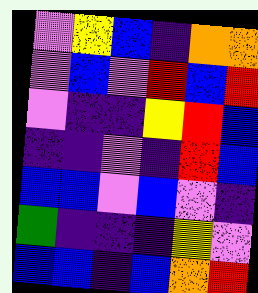[["violet", "yellow", "blue", "indigo", "orange", "orange"], ["violet", "blue", "violet", "red", "blue", "red"], ["violet", "indigo", "indigo", "yellow", "red", "blue"], ["indigo", "indigo", "violet", "indigo", "red", "blue"], ["blue", "blue", "violet", "blue", "violet", "indigo"], ["green", "indigo", "indigo", "indigo", "yellow", "violet"], ["blue", "blue", "indigo", "blue", "orange", "red"]]